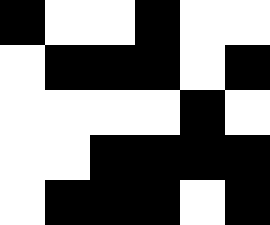[["black", "white", "white", "black", "white", "white"], ["white", "black", "black", "black", "white", "black"], ["white", "white", "white", "white", "black", "white"], ["white", "white", "black", "black", "black", "black"], ["white", "black", "black", "black", "white", "black"]]